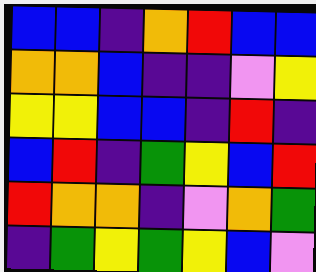[["blue", "blue", "indigo", "orange", "red", "blue", "blue"], ["orange", "orange", "blue", "indigo", "indigo", "violet", "yellow"], ["yellow", "yellow", "blue", "blue", "indigo", "red", "indigo"], ["blue", "red", "indigo", "green", "yellow", "blue", "red"], ["red", "orange", "orange", "indigo", "violet", "orange", "green"], ["indigo", "green", "yellow", "green", "yellow", "blue", "violet"]]